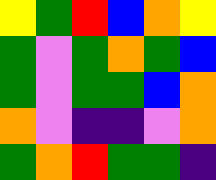[["yellow", "green", "red", "blue", "orange", "yellow"], ["green", "violet", "green", "orange", "green", "blue"], ["green", "violet", "green", "green", "blue", "orange"], ["orange", "violet", "indigo", "indigo", "violet", "orange"], ["green", "orange", "red", "green", "green", "indigo"]]